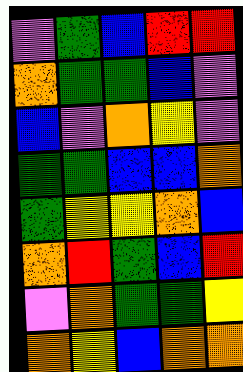[["violet", "green", "blue", "red", "red"], ["orange", "green", "green", "blue", "violet"], ["blue", "violet", "orange", "yellow", "violet"], ["green", "green", "blue", "blue", "orange"], ["green", "yellow", "yellow", "orange", "blue"], ["orange", "red", "green", "blue", "red"], ["violet", "orange", "green", "green", "yellow"], ["orange", "yellow", "blue", "orange", "orange"]]